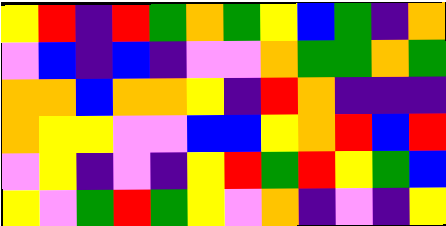[["yellow", "red", "indigo", "red", "green", "orange", "green", "yellow", "blue", "green", "indigo", "orange"], ["violet", "blue", "indigo", "blue", "indigo", "violet", "violet", "orange", "green", "green", "orange", "green"], ["orange", "orange", "blue", "orange", "orange", "yellow", "indigo", "red", "orange", "indigo", "indigo", "indigo"], ["orange", "yellow", "yellow", "violet", "violet", "blue", "blue", "yellow", "orange", "red", "blue", "red"], ["violet", "yellow", "indigo", "violet", "indigo", "yellow", "red", "green", "red", "yellow", "green", "blue"], ["yellow", "violet", "green", "red", "green", "yellow", "violet", "orange", "indigo", "violet", "indigo", "yellow"]]